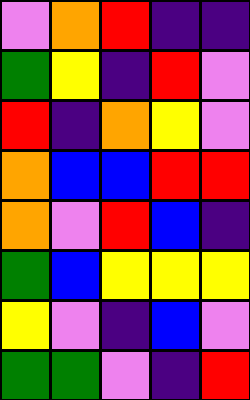[["violet", "orange", "red", "indigo", "indigo"], ["green", "yellow", "indigo", "red", "violet"], ["red", "indigo", "orange", "yellow", "violet"], ["orange", "blue", "blue", "red", "red"], ["orange", "violet", "red", "blue", "indigo"], ["green", "blue", "yellow", "yellow", "yellow"], ["yellow", "violet", "indigo", "blue", "violet"], ["green", "green", "violet", "indigo", "red"]]